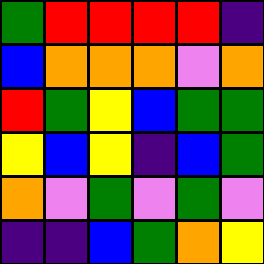[["green", "red", "red", "red", "red", "indigo"], ["blue", "orange", "orange", "orange", "violet", "orange"], ["red", "green", "yellow", "blue", "green", "green"], ["yellow", "blue", "yellow", "indigo", "blue", "green"], ["orange", "violet", "green", "violet", "green", "violet"], ["indigo", "indigo", "blue", "green", "orange", "yellow"]]